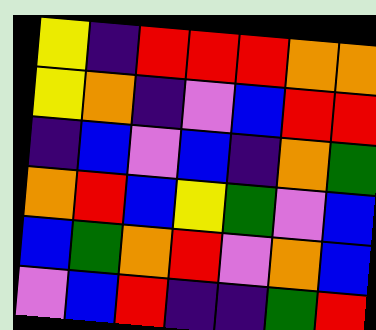[["yellow", "indigo", "red", "red", "red", "orange", "orange"], ["yellow", "orange", "indigo", "violet", "blue", "red", "red"], ["indigo", "blue", "violet", "blue", "indigo", "orange", "green"], ["orange", "red", "blue", "yellow", "green", "violet", "blue"], ["blue", "green", "orange", "red", "violet", "orange", "blue"], ["violet", "blue", "red", "indigo", "indigo", "green", "red"]]